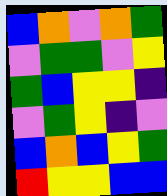[["blue", "orange", "violet", "orange", "green"], ["violet", "green", "green", "violet", "yellow"], ["green", "blue", "yellow", "yellow", "indigo"], ["violet", "green", "yellow", "indigo", "violet"], ["blue", "orange", "blue", "yellow", "green"], ["red", "yellow", "yellow", "blue", "blue"]]